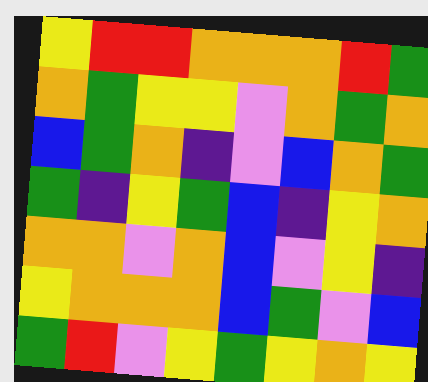[["yellow", "red", "red", "orange", "orange", "orange", "red", "green"], ["orange", "green", "yellow", "yellow", "violet", "orange", "green", "orange"], ["blue", "green", "orange", "indigo", "violet", "blue", "orange", "green"], ["green", "indigo", "yellow", "green", "blue", "indigo", "yellow", "orange"], ["orange", "orange", "violet", "orange", "blue", "violet", "yellow", "indigo"], ["yellow", "orange", "orange", "orange", "blue", "green", "violet", "blue"], ["green", "red", "violet", "yellow", "green", "yellow", "orange", "yellow"]]